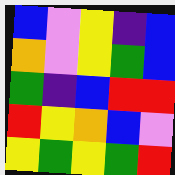[["blue", "violet", "yellow", "indigo", "blue"], ["orange", "violet", "yellow", "green", "blue"], ["green", "indigo", "blue", "red", "red"], ["red", "yellow", "orange", "blue", "violet"], ["yellow", "green", "yellow", "green", "red"]]